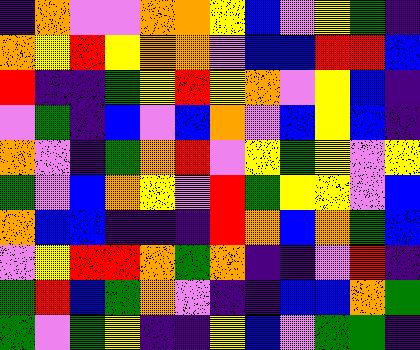[["indigo", "orange", "violet", "violet", "orange", "orange", "yellow", "blue", "violet", "yellow", "green", "indigo"], ["orange", "yellow", "red", "yellow", "orange", "orange", "violet", "blue", "blue", "red", "red", "blue"], ["red", "indigo", "indigo", "green", "yellow", "red", "yellow", "orange", "violet", "yellow", "blue", "indigo"], ["violet", "green", "indigo", "blue", "violet", "blue", "orange", "violet", "blue", "yellow", "blue", "indigo"], ["orange", "violet", "indigo", "green", "orange", "red", "violet", "yellow", "green", "yellow", "violet", "yellow"], ["green", "violet", "blue", "orange", "yellow", "violet", "red", "green", "yellow", "yellow", "violet", "blue"], ["orange", "blue", "blue", "indigo", "indigo", "indigo", "red", "orange", "blue", "orange", "green", "blue"], ["violet", "yellow", "red", "red", "orange", "green", "orange", "indigo", "indigo", "violet", "red", "indigo"], ["green", "red", "blue", "green", "orange", "violet", "indigo", "indigo", "blue", "blue", "orange", "green"], ["green", "violet", "green", "yellow", "indigo", "indigo", "yellow", "blue", "violet", "green", "green", "indigo"]]